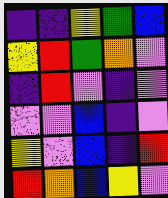[["indigo", "indigo", "yellow", "green", "blue"], ["yellow", "red", "green", "orange", "violet"], ["indigo", "red", "violet", "indigo", "violet"], ["violet", "violet", "blue", "indigo", "violet"], ["yellow", "violet", "blue", "indigo", "red"], ["red", "orange", "blue", "yellow", "violet"]]